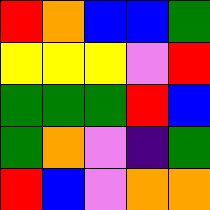[["red", "orange", "blue", "blue", "green"], ["yellow", "yellow", "yellow", "violet", "red"], ["green", "green", "green", "red", "blue"], ["green", "orange", "violet", "indigo", "green"], ["red", "blue", "violet", "orange", "orange"]]